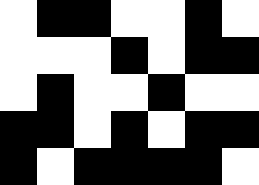[["white", "black", "black", "white", "white", "black", "white"], ["white", "white", "white", "black", "white", "black", "black"], ["white", "black", "white", "white", "black", "white", "white"], ["black", "black", "white", "black", "white", "black", "black"], ["black", "white", "black", "black", "black", "black", "white"]]